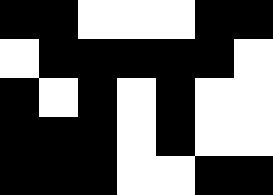[["black", "black", "white", "white", "white", "black", "black"], ["white", "black", "black", "black", "black", "black", "white"], ["black", "white", "black", "white", "black", "white", "white"], ["black", "black", "black", "white", "black", "white", "white"], ["black", "black", "black", "white", "white", "black", "black"]]